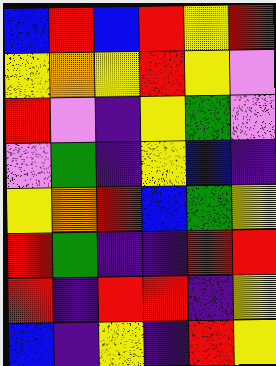[["blue", "red", "blue", "red", "yellow", "red"], ["yellow", "orange", "yellow", "red", "yellow", "violet"], ["red", "violet", "indigo", "yellow", "green", "violet"], ["violet", "green", "indigo", "yellow", "blue", "indigo"], ["yellow", "orange", "red", "blue", "green", "yellow"], ["red", "green", "indigo", "indigo", "red", "red"], ["red", "indigo", "red", "red", "indigo", "yellow"], ["blue", "indigo", "yellow", "indigo", "red", "yellow"]]